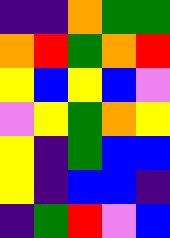[["indigo", "indigo", "orange", "green", "green"], ["orange", "red", "green", "orange", "red"], ["yellow", "blue", "yellow", "blue", "violet"], ["violet", "yellow", "green", "orange", "yellow"], ["yellow", "indigo", "green", "blue", "blue"], ["yellow", "indigo", "blue", "blue", "indigo"], ["indigo", "green", "red", "violet", "blue"]]